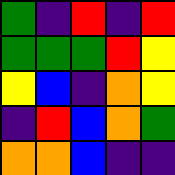[["green", "indigo", "red", "indigo", "red"], ["green", "green", "green", "red", "yellow"], ["yellow", "blue", "indigo", "orange", "yellow"], ["indigo", "red", "blue", "orange", "green"], ["orange", "orange", "blue", "indigo", "indigo"]]